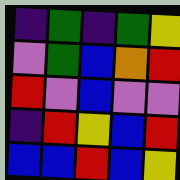[["indigo", "green", "indigo", "green", "yellow"], ["violet", "green", "blue", "orange", "red"], ["red", "violet", "blue", "violet", "violet"], ["indigo", "red", "yellow", "blue", "red"], ["blue", "blue", "red", "blue", "yellow"]]